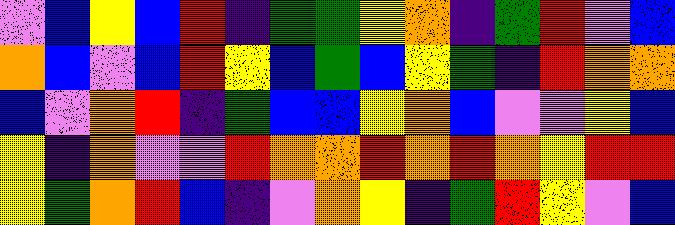[["violet", "blue", "yellow", "blue", "red", "indigo", "green", "green", "yellow", "orange", "indigo", "green", "red", "violet", "blue"], ["orange", "blue", "violet", "blue", "red", "yellow", "blue", "green", "blue", "yellow", "green", "indigo", "red", "orange", "orange"], ["blue", "violet", "orange", "red", "indigo", "green", "blue", "blue", "yellow", "orange", "blue", "violet", "violet", "yellow", "blue"], ["yellow", "indigo", "orange", "violet", "violet", "red", "orange", "orange", "red", "orange", "red", "orange", "yellow", "red", "red"], ["yellow", "green", "orange", "red", "blue", "indigo", "violet", "orange", "yellow", "indigo", "green", "red", "yellow", "violet", "blue"]]